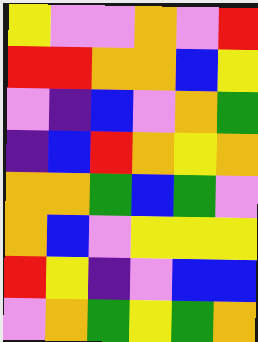[["yellow", "violet", "violet", "orange", "violet", "red"], ["red", "red", "orange", "orange", "blue", "yellow"], ["violet", "indigo", "blue", "violet", "orange", "green"], ["indigo", "blue", "red", "orange", "yellow", "orange"], ["orange", "orange", "green", "blue", "green", "violet"], ["orange", "blue", "violet", "yellow", "yellow", "yellow"], ["red", "yellow", "indigo", "violet", "blue", "blue"], ["violet", "orange", "green", "yellow", "green", "orange"]]